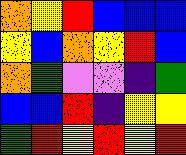[["orange", "yellow", "red", "blue", "blue", "blue"], ["yellow", "blue", "orange", "yellow", "red", "blue"], ["orange", "green", "violet", "violet", "indigo", "green"], ["blue", "blue", "red", "indigo", "yellow", "yellow"], ["green", "red", "yellow", "red", "yellow", "red"]]